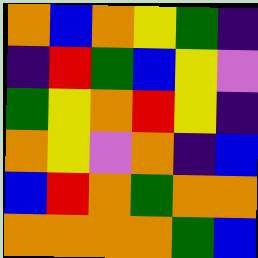[["orange", "blue", "orange", "yellow", "green", "indigo"], ["indigo", "red", "green", "blue", "yellow", "violet"], ["green", "yellow", "orange", "red", "yellow", "indigo"], ["orange", "yellow", "violet", "orange", "indigo", "blue"], ["blue", "red", "orange", "green", "orange", "orange"], ["orange", "orange", "orange", "orange", "green", "blue"]]